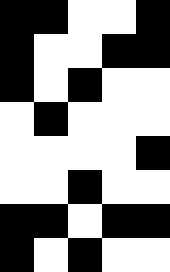[["black", "black", "white", "white", "black"], ["black", "white", "white", "black", "black"], ["black", "white", "black", "white", "white"], ["white", "black", "white", "white", "white"], ["white", "white", "white", "white", "black"], ["white", "white", "black", "white", "white"], ["black", "black", "white", "black", "black"], ["black", "white", "black", "white", "white"]]